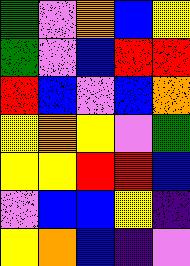[["green", "violet", "orange", "blue", "yellow"], ["green", "violet", "blue", "red", "red"], ["red", "blue", "violet", "blue", "orange"], ["yellow", "orange", "yellow", "violet", "green"], ["yellow", "yellow", "red", "red", "blue"], ["violet", "blue", "blue", "yellow", "indigo"], ["yellow", "orange", "blue", "indigo", "violet"]]